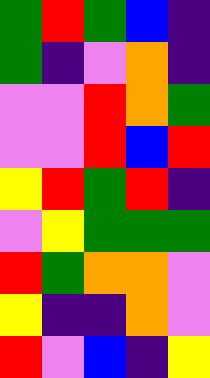[["green", "red", "green", "blue", "indigo"], ["green", "indigo", "violet", "orange", "indigo"], ["violet", "violet", "red", "orange", "green"], ["violet", "violet", "red", "blue", "red"], ["yellow", "red", "green", "red", "indigo"], ["violet", "yellow", "green", "green", "green"], ["red", "green", "orange", "orange", "violet"], ["yellow", "indigo", "indigo", "orange", "violet"], ["red", "violet", "blue", "indigo", "yellow"]]